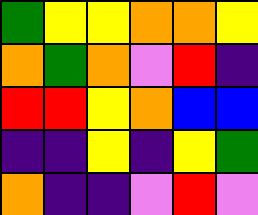[["green", "yellow", "yellow", "orange", "orange", "yellow"], ["orange", "green", "orange", "violet", "red", "indigo"], ["red", "red", "yellow", "orange", "blue", "blue"], ["indigo", "indigo", "yellow", "indigo", "yellow", "green"], ["orange", "indigo", "indigo", "violet", "red", "violet"]]